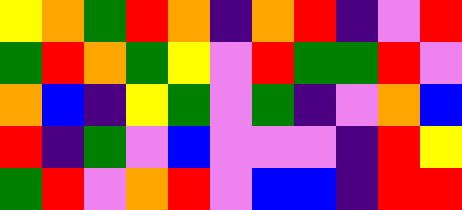[["yellow", "orange", "green", "red", "orange", "indigo", "orange", "red", "indigo", "violet", "red"], ["green", "red", "orange", "green", "yellow", "violet", "red", "green", "green", "red", "violet"], ["orange", "blue", "indigo", "yellow", "green", "violet", "green", "indigo", "violet", "orange", "blue"], ["red", "indigo", "green", "violet", "blue", "violet", "violet", "violet", "indigo", "red", "yellow"], ["green", "red", "violet", "orange", "red", "violet", "blue", "blue", "indigo", "red", "red"]]